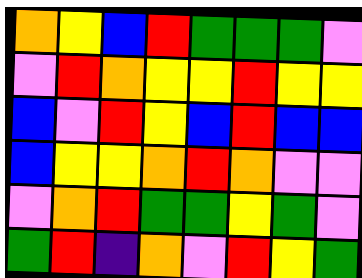[["orange", "yellow", "blue", "red", "green", "green", "green", "violet"], ["violet", "red", "orange", "yellow", "yellow", "red", "yellow", "yellow"], ["blue", "violet", "red", "yellow", "blue", "red", "blue", "blue"], ["blue", "yellow", "yellow", "orange", "red", "orange", "violet", "violet"], ["violet", "orange", "red", "green", "green", "yellow", "green", "violet"], ["green", "red", "indigo", "orange", "violet", "red", "yellow", "green"]]